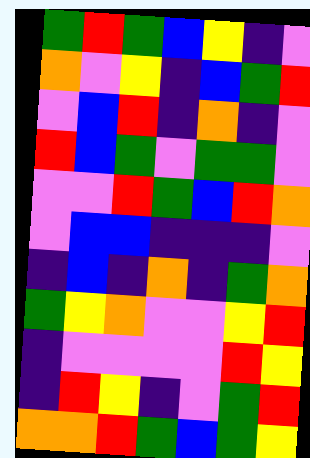[["green", "red", "green", "blue", "yellow", "indigo", "violet"], ["orange", "violet", "yellow", "indigo", "blue", "green", "red"], ["violet", "blue", "red", "indigo", "orange", "indigo", "violet"], ["red", "blue", "green", "violet", "green", "green", "violet"], ["violet", "violet", "red", "green", "blue", "red", "orange"], ["violet", "blue", "blue", "indigo", "indigo", "indigo", "violet"], ["indigo", "blue", "indigo", "orange", "indigo", "green", "orange"], ["green", "yellow", "orange", "violet", "violet", "yellow", "red"], ["indigo", "violet", "violet", "violet", "violet", "red", "yellow"], ["indigo", "red", "yellow", "indigo", "violet", "green", "red"], ["orange", "orange", "red", "green", "blue", "green", "yellow"]]